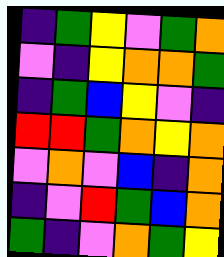[["indigo", "green", "yellow", "violet", "green", "orange"], ["violet", "indigo", "yellow", "orange", "orange", "green"], ["indigo", "green", "blue", "yellow", "violet", "indigo"], ["red", "red", "green", "orange", "yellow", "orange"], ["violet", "orange", "violet", "blue", "indigo", "orange"], ["indigo", "violet", "red", "green", "blue", "orange"], ["green", "indigo", "violet", "orange", "green", "yellow"]]